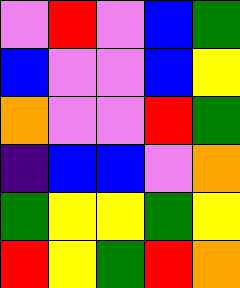[["violet", "red", "violet", "blue", "green"], ["blue", "violet", "violet", "blue", "yellow"], ["orange", "violet", "violet", "red", "green"], ["indigo", "blue", "blue", "violet", "orange"], ["green", "yellow", "yellow", "green", "yellow"], ["red", "yellow", "green", "red", "orange"]]